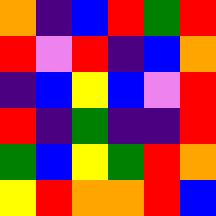[["orange", "indigo", "blue", "red", "green", "red"], ["red", "violet", "red", "indigo", "blue", "orange"], ["indigo", "blue", "yellow", "blue", "violet", "red"], ["red", "indigo", "green", "indigo", "indigo", "red"], ["green", "blue", "yellow", "green", "red", "orange"], ["yellow", "red", "orange", "orange", "red", "blue"]]